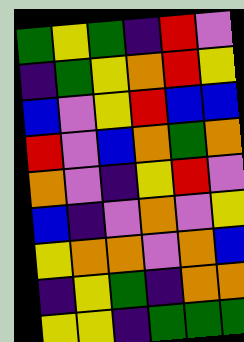[["green", "yellow", "green", "indigo", "red", "violet"], ["indigo", "green", "yellow", "orange", "red", "yellow"], ["blue", "violet", "yellow", "red", "blue", "blue"], ["red", "violet", "blue", "orange", "green", "orange"], ["orange", "violet", "indigo", "yellow", "red", "violet"], ["blue", "indigo", "violet", "orange", "violet", "yellow"], ["yellow", "orange", "orange", "violet", "orange", "blue"], ["indigo", "yellow", "green", "indigo", "orange", "orange"], ["yellow", "yellow", "indigo", "green", "green", "green"]]